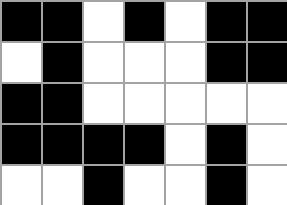[["black", "black", "white", "black", "white", "black", "black"], ["white", "black", "white", "white", "white", "black", "black"], ["black", "black", "white", "white", "white", "white", "white"], ["black", "black", "black", "black", "white", "black", "white"], ["white", "white", "black", "white", "white", "black", "white"]]